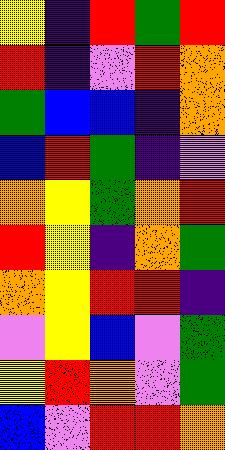[["yellow", "indigo", "red", "green", "red"], ["red", "indigo", "violet", "red", "orange"], ["green", "blue", "blue", "indigo", "orange"], ["blue", "red", "green", "indigo", "violet"], ["orange", "yellow", "green", "orange", "red"], ["red", "yellow", "indigo", "orange", "green"], ["orange", "yellow", "red", "red", "indigo"], ["violet", "yellow", "blue", "violet", "green"], ["yellow", "red", "orange", "violet", "green"], ["blue", "violet", "red", "red", "orange"]]